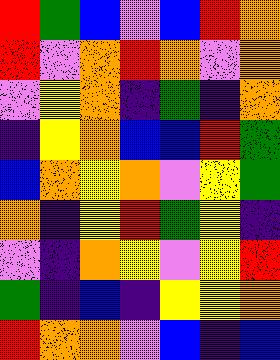[["red", "green", "blue", "violet", "blue", "red", "orange"], ["red", "violet", "orange", "red", "orange", "violet", "orange"], ["violet", "yellow", "orange", "indigo", "green", "indigo", "orange"], ["indigo", "yellow", "orange", "blue", "blue", "red", "green"], ["blue", "orange", "yellow", "orange", "violet", "yellow", "green"], ["orange", "indigo", "yellow", "red", "green", "yellow", "indigo"], ["violet", "indigo", "orange", "yellow", "violet", "yellow", "red"], ["green", "indigo", "blue", "indigo", "yellow", "yellow", "orange"], ["red", "orange", "orange", "violet", "blue", "indigo", "blue"]]